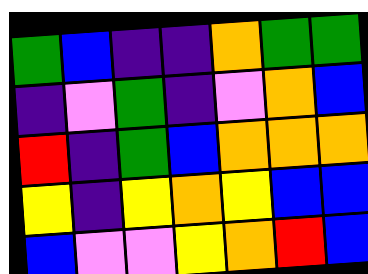[["green", "blue", "indigo", "indigo", "orange", "green", "green"], ["indigo", "violet", "green", "indigo", "violet", "orange", "blue"], ["red", "indigo", "green", "blue", "orange", "orange", "orange"], ["yellow", "indigo", "yellow", "orange", "yellow", "blue", "blue"], ["blue", "violet", "violet", "yellow", "orange", "red", "blue"]]